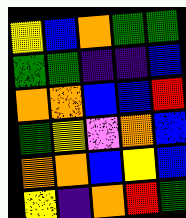[["yellow", "blue", "orange", "green", "green"], ["green", "green", "indigo", "indigo", "blue"], ["orange", "orange", "blue", "blue", "red"], ["green", "yellow", "violet", "orange", "blue"], ["orange", "orange", "blue", "yellow", "blue"], ["yellow", "indigo", "orange", "red", "green"]]